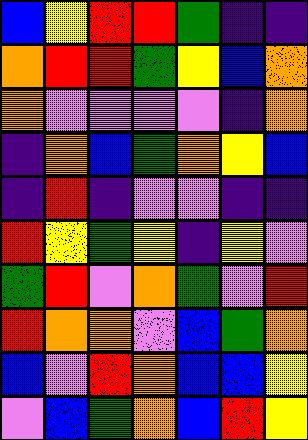[["blue", "yellow", "red", "red", "green", "indigo", "indigo"], ["orange", "red", "red", "green", "yellow", "blue", "orange"], ["orange", "violet", "violet", "violet", "violet", "indigo", "orange"], ["indigo", "orange", "blue", "green", "orange", "yellow", "blue"], ["indigo", "red", "indigo", "violet", "violet", "indigo", "indigo"], ["red", "yellow", "green", "yellow", "indigo", "yellow", "violet"], ["green", "red", "violet", "orange", "green", "violet", "red"], ["red", "orange", "orange", "violet", "blue", "green", "orange"], ["blue", "violet", "red", "orange", "blue", "blue", "yellow"], ["violet", "blue", "green", "orange", "blue", "red", "yellow"]]